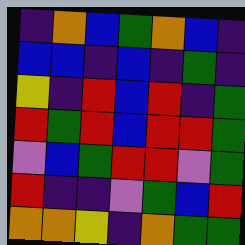[["indigo", "orange", "blue", "green", "orange", "blue", "indigo"], ["blue", "blue", "indigo", "blue", "indigo", "green", "indigo"], ["yellow", "indigo", "red", "blue", "red", "indigo", "green"], ["red", "green", "red", "blue", "red", "red", "green"], ["violet", "blue", "green", "red", "red", "violet", "green"], ["red", "indigo", "indigo", "violet", "green", "blue", "red"], ["orange", "orange", "yellow", "indigo", "orange", "green", "green"]]